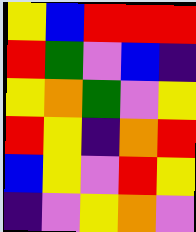[["yellow", "blue", "red", "red", "red"], ["red", "green", "violet", "blue", "indigo"], ["yellow", "orange", "green", "violet", "yellow"], ["red", "yellow", "indigo", "orange", "red"], ["blue", "yellow", "violet", "red", "yellow"], ["indigo", "violet", "yellow", "orange", "violet"]]